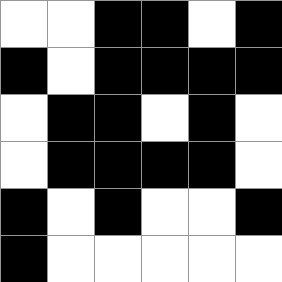[["white", "white", "black", "black", "white", "black"], ["black", "white", "black", "black", "black", "black"], ["white", "black", "black", "white", "black", "white"], ["white", "black", "black", "black", "black", "white"], ["black", "white", "black", "white", "white", "black"], ["black", "white", "white", "white", "white", "white"]]